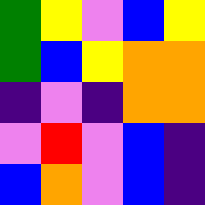[["green", "yellow", "violet", "blue", "yellow"], ["green", "blue", "yellow", "orange", "orange"], ["indigo", "violet", "indigo", "orange", "orange"], ["violet", "red", "violet", "blue", "indigo"], ["blue", "orange", "violet", "blue", "indigo"]]